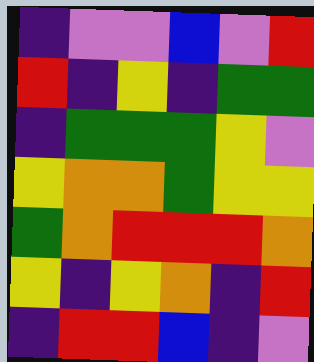[["indigo", "violet", "violet", "blue", "violet", "red"], ["red", "indigo", "yellow", "indigo", "green", "green"], ["indigo", "green", "green", "green", "yellow", "violet"], ["yellow", "orange", "orange", "green", "yellow", "yellow"], ["green", "orange", "red", "red", "red", "orange"], ["yellow", "indigo", "yellow", "orange", "indigo", "red"], ["indigo", "red", "red", "blue", "indigo", "violet"]]